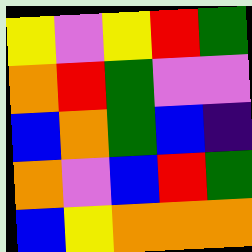[["yellow", "violet", "yellow", "red", "green"], ["orange", "red", "green", "violet", "violet"], ["blue", "orange", "green", "blue", "indigo"], ["orange", "violet", "blue", "red", "green"], ["blue", "yellow", "orange", "orange", "orange"]]